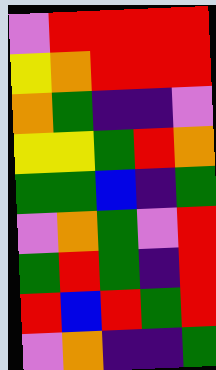[["violet", "red", "red", "red", "red"], ["yellow", "orange", "red", "red", "red"], ["orange", "green", "indigo", "indigo", "violet"], ["yellow", "yellow", "green", "red", "orange"], ["green", "green", "blue", "indigo", "green"], ["violet", "orange", "green", "violet", "red"], ["green", "red", "green", "indigo", "red"], ["red", "blue", "red", "green", "red"], ["violet", "orange", "indigo", "indigo", "green"]]